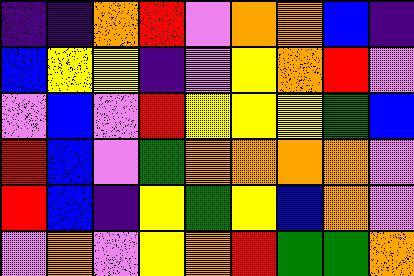[["indigo", "indigo", "orange", "red", "violet", "orange", "orange", "blue", "indigo"], ["blue", "yellow", "yellow", "indigo", "violet", "yellow", "orange", "red", "violet"], ["violet", "blue", "violet", "red", "yellow", "yellow", "yellow", "green", "blue"], ["red", "blue", "violet", "green", "orange", "orange", "orange", "orange", "violet"], ["red", "blue", "indigo", "yellow", "green", "yellow", "blue", "orange", "violet"], ["violet", "orange", "violet", "yellow", "orange", "red", "green", "green", "orange"]]